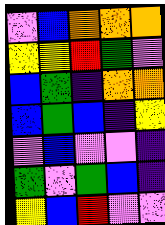[["violet", "blue", "orange", "orange", "orange"], ["yellow", "yellow", "red", "green", "violet"], ["blue", "green", "indigo", "orange", "orange"], ["blue", "green", "blue", "indigo", "yellow"], ["violet", "blue", "violet", "violet", "indigo"], ["green", "violet", "green", "blue", "indigo"], ["yellow", "blue", "red", "violet", "violet"]]